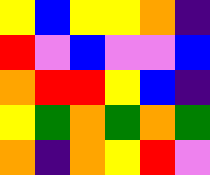[["yellow", "blue", "yellow", "yellow", "orange", "indigo"], ["red", "violet", "blue", "violet", "violet", "blue"], ["orange", "red", "red", "yellow", "blue", "indigo"], ["yellow", "green", "orange", "green", "orange", "green"], ["orange", "indigo", "orange", "yellow", "red", "violet"]]